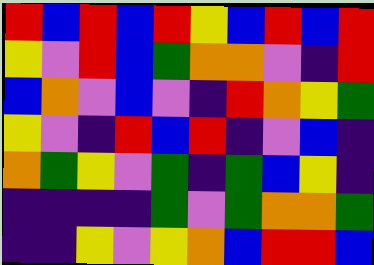[["red", "blue", "red", "blue", "red", "yellow", "blue", "red", "blue", "red"], ["yellow", "violet", "red", "blue", "green", "orange", "orange", "violet", "indigo", "red"], ["blue", "orange", "violet", "blue", "violet", "indigo", "red", "orange", "yellow", "green"], ["yellow", "violet", "indigo", "red", "blue", "red", "indigo", "violet", "blue", "indigo"], ["orange", "green", "yellow", "violet", "green", "indigo", "green", "blue", "yellow", "indigo"], ["indigo", "indigo", "indigo", "indigo", "green", "violet", "green", "orange", "orange", "green"], ["indigo", "indigo", "yellow", "violet", "yellow", "orange", "blue", "red", "red", "blue"]]